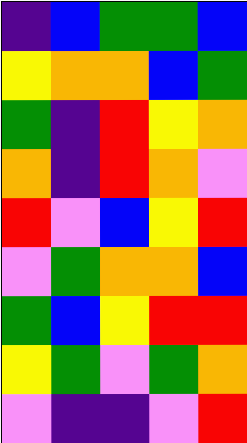[["indigo", "blue", "green", "green", "blue"], ["yellow", "orange", "orange", "blue", "green"], ["green", "indigo", "red", "yellow", "orange"], ["orange", "indigo", "red", "orange", "violet"], ["red", "violet", "blue", "yellow", "red"], ["violet", "green", "orange", "orange", "blue"], ["green", "blue", "yellow", "red", "red"], ["yellow", "green", "violet", "green", "orange"], ["violet", "indigo", "indigo", "violet", "red"]]